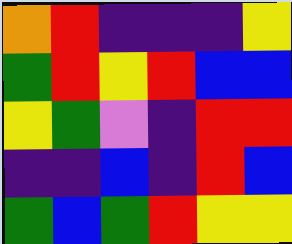[["orange", "red", "indigo", "indigo", "indigo", "yellow"], ["green", "red", "yellow", "red", "blue", "blue"], ["yellow", "green", "violet", "indigo", "red", "red"], ["indigo", "indigo", "blue", "indigo", "red", "blue"], ["green", "blue", "green", "red", "yellow", "yellow"]]